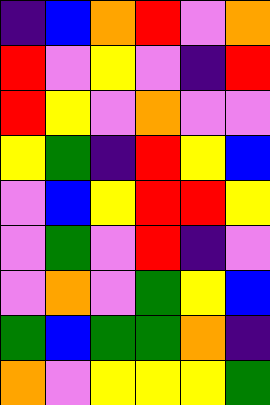[["indigo", "blue", "orange", "red", "violet", "orange"], ["red", "violet", "yellow", "violet", "indigo", "red"], ["red", "yellow", "violet", "orange", "violet", "violet"], ["yellow", "green", "indigo", "red", "yellow", "blue"], ["violet", "blue", "yellow", "red", "red", "yellow"], ["violet", "green", "violet", "red", "indigo", "violet"], ["violet", "orange", "violet", "green", "yellow", "blue"], ["green", "blue", "green", "green", "orange", "indigo"], ["orange", "violet", "yellow", "yellow", "yellow", "green"]]